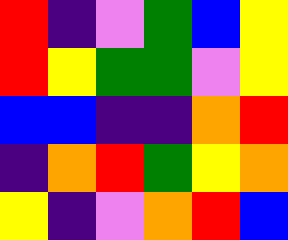[["red", "indigo", "violet", "green", "blue", "yellow"], ["red", "yellow", "green", "green", "violet", "yellow"], ["blue", "blue", "indigo", "indigo", "orange", "red"], ["indigo", "orange", "red", "green", "yellow", "orange"], ["yellow", "indigo", "violet", "orange", "red", "blue"]]